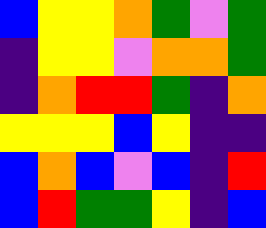[["blue", "yellow", "yellow", "orange", "green", "violet", "green"], ["indigo", "yellow", "yellow", "violet", "orange", "orange", "green"], ["indigo", "orange", "red", "red", "green", "indigo", "orange"], ["yellow", "yellow", "yellow", "blue", "yellow", "indigo", "indigo"], ["blue", "orange", "blue", "violet", "blue", "indigo", "red"], ["blue", "red", "green", "green", "yellow", "indigo", "blue"]]